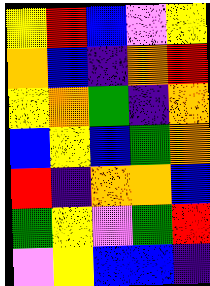[["yellow", "red", "blue", "violet", "yellow"], ["orange", "blue", "indigo", "orange", "red"], ["yellow", "orange", "green", "indigo", "orange"], ["blue", "yellow", "blue", "green", "orange"], ["red", "indigo", "orange", "orange", "blue"], ["green", "yellow", "violet", "green", "red"], ["violet", "yellow", "blue", "blue", "indigo"]]